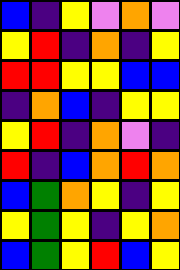[["blue", "indigo", "yellow", "violet", "orange", "violet"], ["yellow", "red", "indigo", "orange", "indigo", "yellow"], ["red", "red", "yellow", "yellow", "blue", "blue"], ["indigo", "orange", "blue", "indigo", "yellow", "yellow"], ["yellow", "red", "indigo", "orange", "violet", "indigo"], ["red", "indigo", "blue", "orange", "red", "orange"], ["blue", "green", "orange", "yellow", "indigo", "yellow"], ["yellow", "green", "yellow", "indigo", "yellow", "orange"], ["blue", "green", "yellow", "red", "blue", "yellow"]]